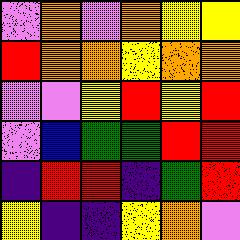[["violet", "orange", "violet", "orange", "yellow", "yellow"], ["red", "orange", "orange", "yellow", "orange", "orange"], ["violet", "violet", "yellow", "red", "yellow", "red"], ["violet", "blue", "green", "green", "red", "red"], ["indigo", "red", "red", "indigo", "green", "red"], ["yellow", "indigo", "indigo", "yellow", "orange", "violet"]]